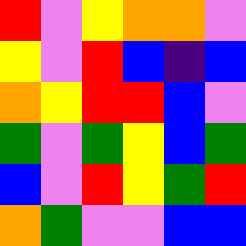[["red", "violet", "yellow", "orange", "orange", "violet"], ["yellow", "violet", "red", "blue", "indigo", "blue"], ["orange", "yellow", "red", "red", "blue", "violet"], ["green", "violet", "green", "yellow", "blue", "green"], ["blue", "violet", "red", "yellow", "green", "red"], ["orange", "green", "violet", "violet", "blue", "blue"]]